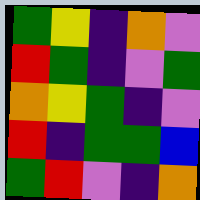[["green", "yellow", "indigo", "orange", "violet"], ["red", "green", "indigo", "violet", "green"], ["orange", "yellow", "green", "indigo", "violet"], ["red", "indigo", "green", "green", "blue"], ["green", "red", "violet", "indigo", "orange"]]